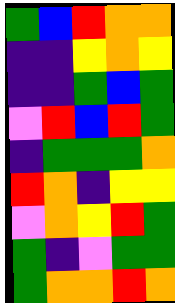[["green", "blue", "red", "orange", "orange"], ["indigo", "indigo", "yellow", "orange", "yellow"], ["indigo", "indigo", "green", "blue", "green"], ["violet", "red", "blue", "red", "green"], ["indigo", "green", "green", "green", "orange"], ["red", "orange", "indigo", "yellow", "yellow"], ["violet", "orange", "yellow", "red", "green"], ["green", "indigo", "violet", "green", "green"], ["green", "orange", "orange", "red", "orange"]]